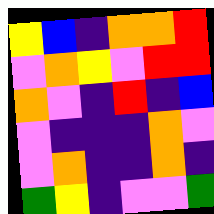[["yellow", "blue", "indigo", "orange", "orange", "red"], ["violet", "orange", "yellow", "violet", "red", "red"], ["orange", "violet", "indigo", "red", "indigo", "blue"], ["violet", "indigo", "indigo", "indigo", "orange", "violet"], ["violet", "orange", "indigo", "indigo", "orange", "indigo"], ["green", "yellow", "indigo", "violet", "violet", "green"]]